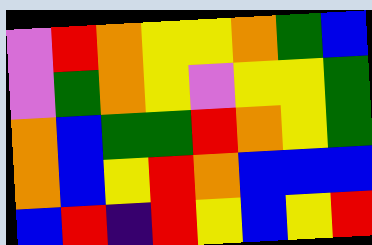[["violet", "red", "orange", "yellow", "yellow", "orange", "green", "blue"], ["violet", "green", "orange", "yellow", "violet", "yellow", "yellow", "green"], ["orange", "blue", "green", "green", "red", "orange", "yellow", "green"], ["orange", "blue", "yellow", "red", "orange", "blue", "blue", "blue"], ["blue", "red", "indigo", "red", "yellow", "blue", "yellow", "red"]]